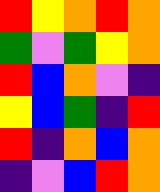[["red", "yellow", "orange", "red", "orange"], ["green", "violet", "green", "yellow", "orange"], ["red", "blue", "orange", "violet", "indigo"], ["yellow", "blue", "green", "indigo", "red"], ["red", "indigo", "orange", "blue", "orange"], ["indigo", "violet", "blue", "red", "orange"]]